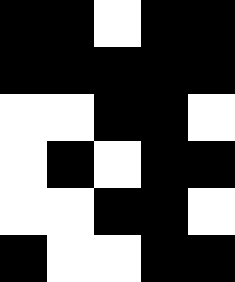[["black", "black", "white", "black", "black"], ["black", "black", "black", "black", "black"], ["white", "white", "black", "black", "white"], ["white", "black", "white", "black", "black"], ["white", "white", "black", "black", "white"], ["black", "white", "white", "black", "black"]]